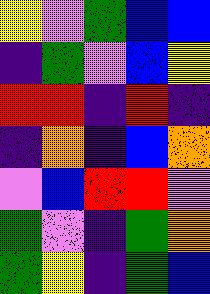[["yellow", "violet", "green", "blue", "blue"], ["indigo", "green", "violet", "blue", "yellow"], ["red", "red", "indigo", "red", "indigo"], ["indigo", "orange", "indigo", "blue", "orange"], ["violet", "blue", "red", "red", "violet"], ["green", "violet", "indigo", "green", "orange"], ["green", "yellow", "indigo", "green", "blue"]]